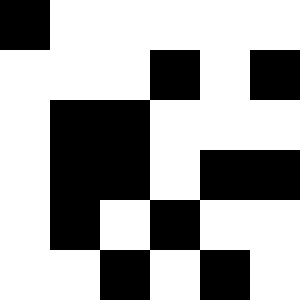[["black", "white", "white", "white", "white", "white"], ["white", "white", "white", "black", "white", "black"], ["white", "black", "black", "white", "white", "white"], ["white", "black", "black", "white", "black", "black"], ["white", "black", "white", "black", "white", "white"], ["white", "white", "black", "white", "black", "white"]]